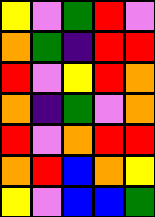[["yellow", "violet", "green", "red", "violet"], ["orange", "green", "indigo", "red", "red"], ["red", "violet", "yellow", "red", "orange"], ["orange", "indigo", "green", "violet", "orange"], ["red", "violet", "orange", "red", "red"], ["orange", "red", "blue", "orange", "yellow"], ["yellow", "violet", "blue", "blue", "green"]]